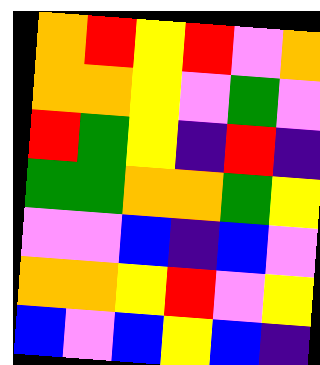[["orange", "red", "yellow", "red", "violet", "orange"], ["orange", "orange", "yellow", "violet", "green", "violet"], ["red", "green", "yellow", "indigo", "red", "indigo"], ["green", "green", "orange", "orange", "green", "yellow"], ["violet", "violet", "blue", "indigo", "blue", "violet"], ["orange", "orange", "yellow", "red", "violet", "yellow"], ["blue", "violet", "blue", "yellow", "blue", "indigo"]]